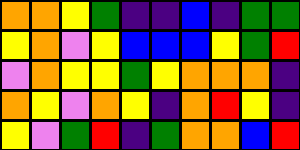[["orange", "orange", "yellow", "green", "indigo", "indigo", "blue", "indigo", "green", "green"], ["yellow", "orange", "violet", "yellow", "blue", "blue", "blue", "yellow", "green", "red"], ["violet", "orange", "yellow", "yellow", "green", "yellow", "orange", "orange", "orange", "indigo"], ["orange", "yellow", "violet", "orange", "yellow", "indigo", "orange", "red", "yellow", "indigo"], ["yellow", "violet", "green", "red", "indigo", "green", "orange", "orange", "blue", "red"]]